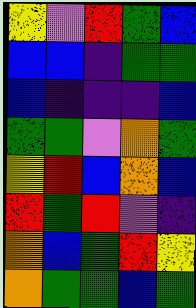[["yellow", "violet", "red", "green", "blue"], ["blue", "blue", "indigo", "green", "green"], ["blue", "indigo", "indigo", "indigo", "blue"], ["green", "green", "violet", "orange", "green"], ["yellow", "red", "blue", "orange", "blue"], ["red", "green", "red", "violet", "indigo"], ["orange", "blue", "green", "red", "yellow"], ["orange", "green", "green", "blue", "green"]]